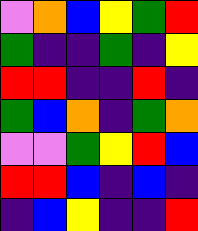[["violet", "orange", "blue", "yellow", "green", "red"], ["green", "indigo", "indigo", "green", "indigo", "yellow"], ["red", "red", "indigo", "indigo", "red", "indigo"], ["green", "blue", "orange", "indigo", "green", "orange"], ["violet", "violet", "green", "yellow", "red", "blue"], ["red", "red", "blue", "indigo", "blue", "indigo"], ["indigo", "blue", "yellow", "indigo", "indigo", "red"]]